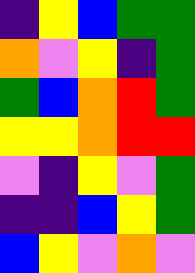[["indigo", "yellow", "blue", "green", "green"], ["orange", "violet", "yellow", "indigo", "green"], ["green", "blue", "orange", "red", "green"], ["yellow", "yellow", "orange", "red", "red"], ["violet", "indigo", "yellow", "violet", "green"], ["indigo", "indigo", "blue", "yellow", "green"], ["blue", "yellow", "violet", "orange", "violet"]]